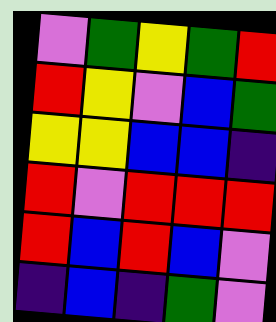[["violet", "green", "yellow", "green", "red"], ["red", "yellow", "violet", "blue", "green"], ["yellow", "yellow", "blue", "blue", "indigo"], ["red", "violet", "red", "red", "red"], ["red", "blue", "red", "blue", "violet"], ["indigo", "blue", "indigo", "green", "violet"]]